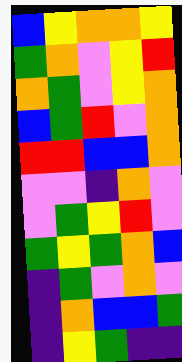[["blue", "yellow", "orange", "orange", "yellow"], ["green", "orange", "violet", "yellow", "red"], ["orange", "green", "violet", "yellow", "orange"], ["blue", "green", "red", "violet", "orange"], ["red", "red", "blue", "blue", "orange"], ["violet", "violet", "indigo", "orange", "violet"], ["violet", "green", "yellow", "red", "violet"], ["green", "yellow", "green", "orange", "blue"], ["indigo", "green", "violet", "orange", "violet"], ["indigo", "orange", "blue", "blue", "green"], ["indigo", "yellow", "green", "indigo", "indigo"]]